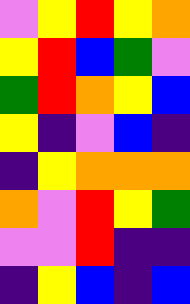[["violet", "yellow", "red", "yellow", "orange"], ["yellow", "red", "blue", "green", "violet"], ["green", "red", "orange", "yellow", "blue"], ["yellow", "indigo", "violet", "blue", "indigo"], ["indigo", "yellow", "orange", "orange", "orange"], ["orange", "violet", "red", "yellow", "green"], ["violet", "violet", "red", "indigo", "indigo"], ["indigo", "yellow", "blue", "indigo", "blue"]]